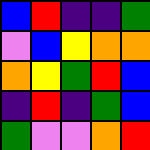[["blue", "red", "indigo", "indigo", "green"], ["violet", "blue", "yellow", "orange", "orange"], ["orange", "yellow", "green", "red", "blue"], ["indigo", "red", "indigo", "green", "blue"], ["green", "violet", "violet", "orange", "red"]]